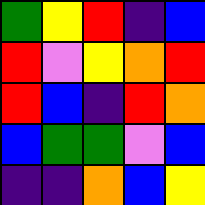[["green", "yellow", "red", "indigo", "blue"], ["red", "violet", "yellow", "orange", "red"], ["red", "blue", "indigo", "red", "orange"], ["blue", "green", "green", "violet", "blue"], ["indigo", "indigo", "orange", "blue", "yellow"]]